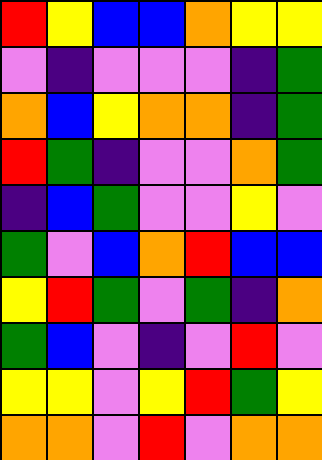[["red", "yellow", "blue", "blue", "orange", "yellow", "yellow"], ["violet", "indigo", "violet", "violet", "violet", "indigo", "green"], ["orange", "blue", "yellow", "orange", "orange", "indigo", "green"], ["red", "green", "indigo", "violet", "violet", "orange", "green"], ["indigo", "blue", "green", "violet", "violet", "yellow", "violet"], ["green", "violet", "blue", "orange", "red", "blue", "blue"], ["yellow", "red", "green", "violet", "green", "indigo", "orange"], ["green", "blue", "violet", "indigo", "violet", "red", "violet"], ["yellow", "yellow", "violet", "yellow", "red", "green", "yellow"], ["orange", "orange", "violet", "red", "violet", "orange", "orange"]]